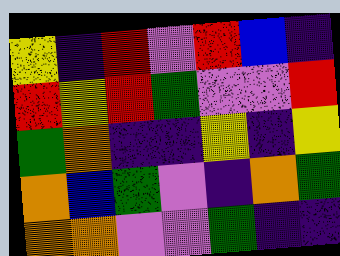[["yellow", "indigo", "red", "violet", "red", "blue", "indigo"], ["red", "yellow", "red", "green", "violet", "violet", "red"], ["green", "orange", "indigo", "indigo", "yellow", "indigo", "yellow"], ["orange", "blue", "green", "violet", "indigo", "orange", "green"], ["orange", "orange", "violet", "violet", "green", "indigo", "indigo"]]